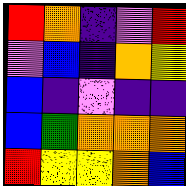[["red", "orange", "indigo", "violet", "red"], ["violet", "blue", "indigo", "orange", "yellow"], ["blue", "indigo", "violet", "indigo", "indigo"], ["blue", "green", "orange", "orange", "orange"], ["red", "yellow", "yellow", "orange", "blue"]]